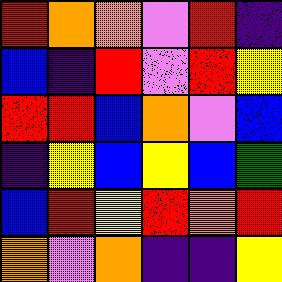[["red", "orange", "orange", "violet", "red", "indigo"], ["blue", "indigo", "red", "violet", "red", "yellow"], ["red", "red", "blue", "orange", "violet", "blue"], ["indigo", "yellow", "blue", "yellow", "blue", "green"], ["blue", "red", "yellow", "red", "orange", "red"], ["orange", "violet", "orange", "indigo", "indigo", "yellow"]]